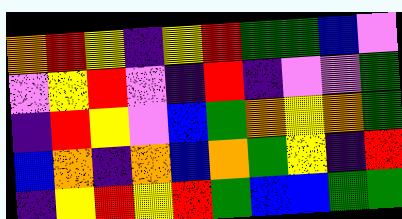[["orange", "red", "yellow", "indigo", "yellow", "red", "green", "green", "blue", "violet"], ["violet", "yellow", "red", "violet", "indigo", "red", "indigo", "violet", "violet", "green"], ["indigo", "red", "yellow", "violet", "blue", "green", "orange", "yellow", "orange", "green"], ["blue", "orange", "indigo", "orange", "blue", "orange", "green", "yellow", "indigo", "red"], ["indigo", "yellow", "red", "yellow", "red", "green", "blue", "blue", "green", "green"]]